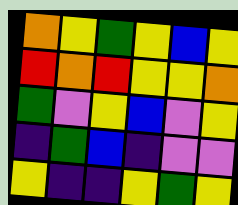[["orange", "yellow", "green", "yellow", "blue", "yellow"], ["red", "orange", "red", "yellow", "yellow", "orange"], ["green", "violet", "yellow", "blue", "violet", "yellow"], ["indigo", "green", "blue", "indigo", "violet", "violet"], ["yellow", "indigo", "indigo", "yellow", "green", "yellow"]]